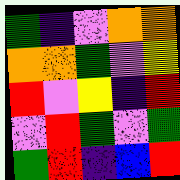[["green", "indigo", "violet", "orange", "orange"], ["orange", "orange", "green", "violet", "yellow"], ["red", "violet", "yellow", "indigo", "red"], ["violet", "red", "green", "violet", "green"], ["green", "red", "indigo", "blue", "red"]]